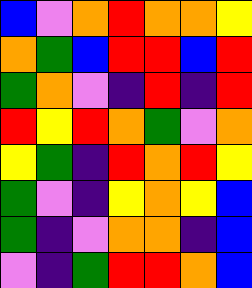[["blue", "violet", "orange", "red", "orange", "orange", "yellow"], ["orange", "green", "blue", "red", "red", "blue", "red"], ["green", "orange", "violet", "indigo", "red", "indigo", "red"], ["red", "yellow", "red", "orange", "green", "violet", "orange"], ["yellow", "green", "indigo", "red", "orange", "red", "yellow"], ["green", "violet", "indigo", "yellow", "orange", "yellow", "blue"], ["green", "indigo", "violet", "orange", "orange", "indigo", "blue"], ["violet", "indigo", "green", "red", "red", "orange", "blue"]]